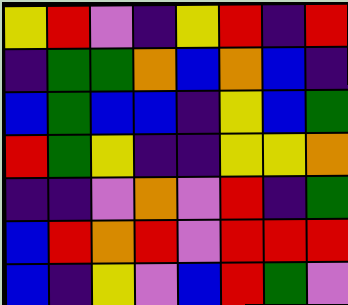[["yellow", "red", "violet", "indigo", "yellow", "red", "indigo", "red"], ["indigo", "green", "green", "orange", "blue", "orange", "blue", "indigo"], ["blue", "green", "blue", "blue", "indigo", "yellow", "blue", "green"], ["red", "green", "yellow", "indigo", "indigo", "yellow", "yellow", "orange"], ["indigo", "indigo", "violet", "orange", "violet", "red", "indigo", "green"], ["blue", "red", "orange", "red", "violet", "red", "red", "red"], ["blue", "indigo", "yellow", "violet", "blue", "red", "green", "violet"]]